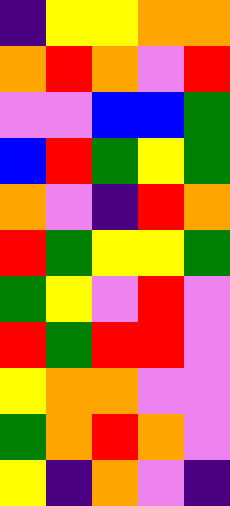[["indigo", "yellow", "yellow", "orange", "orange"], ["orange", "red", "orange", "violet", "red"], ["violet", "violet", "blue", "blue", "green"], ["blue", "red", "green", "yellow", "green"], ["orange", "violet", "indigo", "red", "orange"], ["red", "green", "yellow", "yellow", "green"], ["green", "yellow", "violet", "red", "violet"], ["red", "green", "red", "red", "violet"], ["yellow", "orange", "orange", "violet", "violet"], ["green", "orange", "red", "orange", "violet"], ["yellow", "indigo", "orange", "violet", "indigo"]]